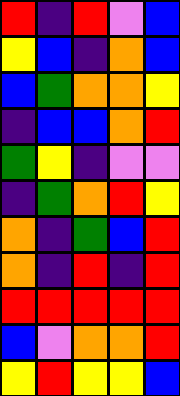[["red", "indigo", "red", "violet", "blue"], ["yellow", "blue", "indigo", "orange", "blue"], ["blue", "green", "orange", "orange", "yellow"], ["indigo", "blue", "blue", "orange", "red"], ["green", "yellow", "indigo", "violet", "violet"], ["indigo", "green", "orange", "red", "yellow"], ["orange", "indigo", "green", "blue", "red"], ["orange", "indigo", "red", "indigo", "red"], ["red", "red", "red", "red", "red"], ["blue", "violet", "orange", "orange", "red"], ["yellow", "red", "yellow", "yellow", "blue"]]